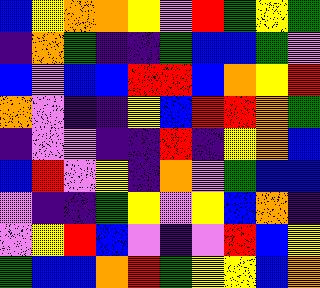[["blue", "yellow", "orange", "orange", "yellow", "violet", "red", "green", "yellow", "green"], ["indigo", "orange", "green", "indigo", "indigo", "green", "blue", "blue", "green", "violet"], ["blue", "violet", "blue", "blue", "red", "red", "blue", "orange", "yellow", "red"], ["orange", "violet", "indigo", "indigo", "yellow", "blue", "red", "red", "orange", "green"], ["indigo", "violet", "violet", "indigo", "indigo", "red", "indigo", "yellow", "orange", "blue"], ["blue", "red", "violet", "yellow", "indigo", "orange", "violet", "green", "blue", "blue"], ["violet", "indigo", "indigo", "green", "yellow", "violet", "yellow", "blue", "orange", "indigo"], ["violet", "yellow", "red", "blue", "violet", "indigo", "violet", "red", "blue", "yellow"], ["green", "blue", "blue", "orange", "red", "green", "yellow", "yellow", "blue", "orange"]]